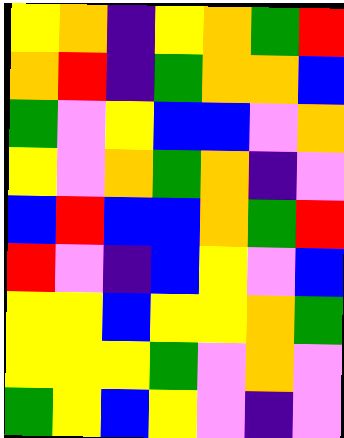[["yellow", "orange", "indigo", "yellow", "orange", "green", "red"], ["orange", "red", "indigo", "green", "orange", "orange", "blue"], ["green", "violet", "yellow", "blue", "blue", "violet", "orange"], ["yellow", "violet", "orange", "green", "orange", "indigo", "violet"], ["blue", "red", "blue", "blue", "orange", "green", "red"], ["red", "violet", "indigo", "blue", "yellow", "violet", "blue"], ["yellow", "yellow", "blue", "yellow", "yellow", "orange", "green"], ["yellow", "yellow", "yellow", "green", "violet", "orange", "violet"], ["green", "yellow", "blue", "yellow", "violet", "indigo", "violet"]]